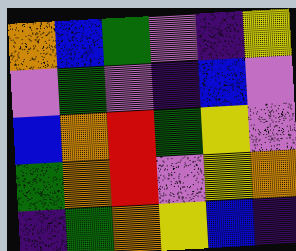[["orange", "blue", "green", "violet", "indigo", "yellow"], ["violet", "green", "violet", "indigo", "blue", "violet"], ["blue", "orange", "red", "green", "yellow", "violet"], ["green", "orange", "red", "violet", "yellow", "orange"], ["indigo", "green", "orange", "yellow", "blue", "indigo"]]